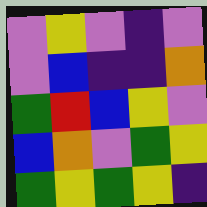[["violet", "yellow", "violet", "indigo", "violet"], ["violet", "blue", "indigo", "indigo", "orange"], ["green", "red", "blue", "yellow", "violet"], ["blue", "orange", "violet", "green", "yellow"], ["green", "yellow", "green", "yellow", "indigo"]]